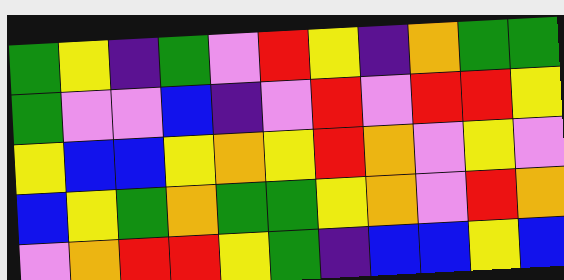[["green", "yellow", "indigo", "green", "violet", "red", "yellow", "indigo", "orange", "green", "green"], ["green", "violet", "violet", "blue", "indigo", "violet", "red", "violet", "red", "red", "yellow"], ["yellow", "blue", "blue", "yellow", "orange", "yellow", "red", "orange", "violet", "yellow", "violet"], ["blue", "yellow", "green", "orange", "green", "green", "yellow", "orange", "violet", "red", "orange"], ["violet", "orange", "red", "red", "yellow", "green", "indigo", "blue", "blue", "yellow", "blue"]]